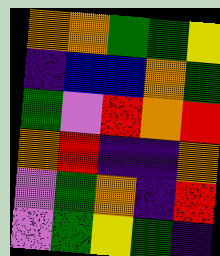[["orange", "orange", "green", "green", "yellow"], ["indigo", "blue", "blue", "orange", "green"], ["green", "violet", "red", "orange", "red"], ["orange", "red", "indigo", "indigo", "orange"], ["violet", "green", "orange", "indigo", "red"], ["violet", "green", "yellow", "green", "indigo"]]